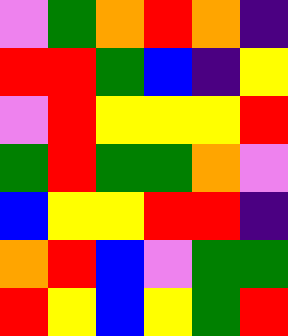[["violet", "green", "orange", "red", "orange", "indigo"], ["red", "red", "green", "blue", "indigo", "yellow"], ["violet", "red", "yellow", "yellow", "yellow", "red"], ["green", "red", "green", "green", "orange", "violet"], ["blue", "yellow", "yellow", "red", "red", "indigo"], ["orange", "red", "blue", "violet", "green", "green"], ["red", "yellow", "blue", "yellow", "green", "red"]]